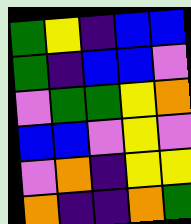[["green", "yellow", "indigo", "blue", "blue"], ["green", "indigo", "blue", "blue", "violet"], ["violet", "green", "green", "yellow", "orange"], ["blue", "blue", "violet", "yellow", "violet"], ["violet", "orange", "indigo", "yellow", "yellow"], ["orange", "indigo", "indigo", "orange", "green"]]